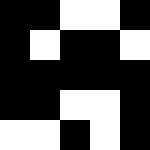[["black", "black", "white", "white", "black"], ["black", "white", "black", "black", "white"], ["black", "black", "black", "black", "black"], ["black", "black", "white", "white", "black"], ["white", "white", "black", "white", "black"]]